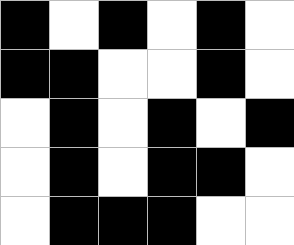[["black", "white", "black", "white", "black", "white"], ["black", "black", "white", "white", "black", "white"], ["white", "black", "white", "black", "white", "black"], ["white", "black", "white", "black", "black", "white"], ["white", "black", "black", "black", "white", "white"]]